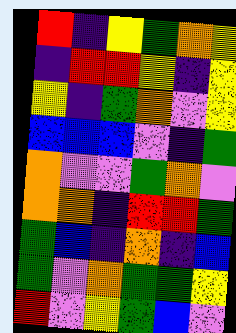[["red", "indigo", "yellow", "green", "orange", "yellow"], ["indigo", "red", "red", "yellow", "indigo", "yellow"], ["yellow", "indigo", "green", "orange", "violet", "yellow"], ["blue", "blue", "blue", "violet", "indigo", "green"], ["orange", "violet", "violet", "green", "orange", "violet"], ["orange", "orange", "indigo", "red", "red", "green"], ["green", "blue", "indigo", "orange", "indigo", "blue"], ["green", "violet", "orange", "green", "green", "yellow"], ["red", "violet", "yellow", "green", "blue", "violet"]]